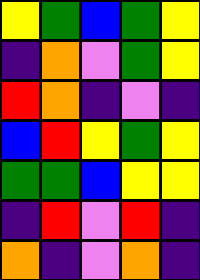[["yellow", "green", "blue", "green", "yellow"], ["indigo", "orange", "violet", "green", "yellow"], ["red", "orange", "indigo", "violet", "indigo"], ["blue", "red", "yellow", "green", "yellow"], ["green", "green", "blue", "yellow", "yellow"], ["indigo", "red", "violet", "red", "indigo"], ["orange", "indigo", "violet", "orange", "indigo"]]